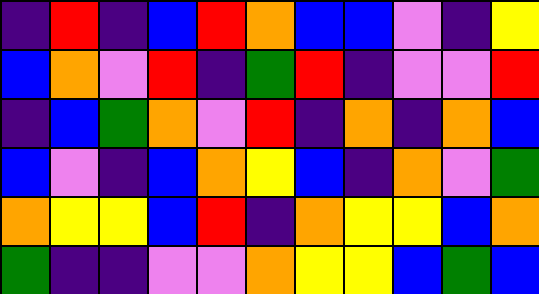[["indigo", "red", "indigo", "blue", "red", "orange", "blue", "blue", "violet", "indigo", "yellow"], ["blue", "orange", "violet", "red", "indigo", "green", "red", "indigo", "violet", "violet", "red"], ["indigo", "blue", "green", "orange", "violet", "red", "indigo", "orange", "indigo", "orange", "blue"], ["blue", "violet", "indigo", "blue", "orange", "yellow", "blue", "indigo", "orange", "violet", "green"], ["orange", "yellow", "yellow", "blue", "red", "indigo", "orange", "yellow", "yellow", "blue", "orange"], ["green", "indigo", "indigo", "violet", "violet", "orange", "yellow", "yellow", "blue", "green", "blue"]]